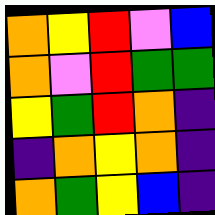[["orange", "yellow", "red", "violet", "blue"], ["orange", "violet", "red", "green", "green"], ["yellow", "green", "red", "orange", "indigo"], ["indigo", "orange", "yellow", "orange", "indigo"], ["orange", "green", "yellow", "blue", "indigo"]]